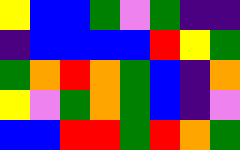[["yellow", "blue", "blue", "green", "violet", "green", "indigo", "indigo"], ["indigo", "blue", "blue", "blue", "blue", "red", "yellow", "green"], ["green", "orange", "red", "orange", "green", "blue", "indigo", "orange"], ["yellow", "violet", "green", "orange", "green", "blue", "indigo", "violet"], ["blue", "blue", "red", "red", "green", "red", "orange", "green"]]